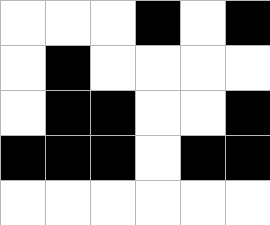[["white", "white", "white", "black", "white", "black"], ["white", "black", "white", "white", "white", "white"], ["white", "black", "black", "white", "white", "black"], ["black", "black", "black", "white", "black", "black"], ["white", "white", "white", "white", "white", "white"]]